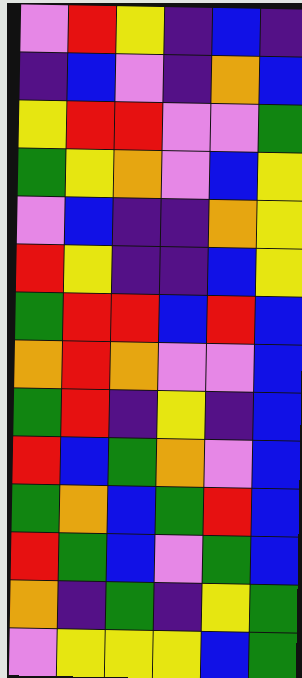[["violet", "red", "yellow", "indigo", "blue", "indigo"], ["indigo", "blue", "violet", "indigo", "orange", "blue"], ["yellow", "red", "red", "violet", "violet", "green"], ["green", "yellow", "orange", "violet", "blue", "yellow"], ["violet", "blue", "indigo", "indigo", "orange", "yellow"], ["red", "yellow", "indigo", "indigo", "blue", "yellow"], ["green", "red", "red", "blue", "red", "blue"], ["orange", "red", "orange", "violet", "violet", "blue"], ["green", "red", "indigo", "yellow", "indigo", "blue"], ["red", "blue", "green", "orange", "violet", "blue"], ["green", "orange", "blue", "green", "red", "blue"], ["red", "green", "blue", "violet", "green", "blue"], ["orange", "indigo", "green", "indigo", "yellow", "green"], ["violet", "yellow", "yellow", "yellow", "blue", "green"]]